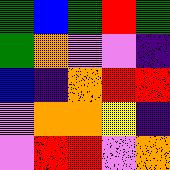[["green", "blue", "green", "red", "green"], ["green", "orange", "violet", "violet", "indigo"], ["blue", "indigo", "orange", "red", "red"], ["violet", "orange", "orange", "yellow", "indigo"], ["violet", "red", "red", "violet", "orange"]]